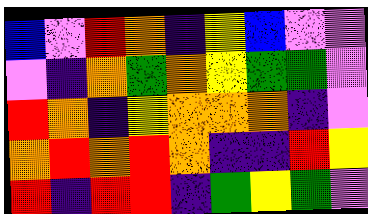[["blue", "violet", "red", "orange", "indigo", "yellow", "blue", "violet", "violet"], ["violet", "indigo", "orange", "green", "orange", "yellow", "green", "green", "violet"], ["red", "orange", "indigo", "yellow", "orange", "orange", "orange", "indigo", "violet"], ["orange", "red", "orange", "red", "orange", "indigo", "indigo", "red", "yellow"], ["red", "indigo", "red", "red", "indigo", "green", "yellow", "green", "violet"]]